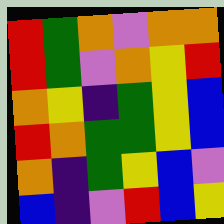[["red", "green", "orange", "violet", "orange", "orange"], ["red", "green", "violet", "orange", "yellow", "red"], ["orange", "yellow", "indigo", "green", "yellow", "blue"], ["red", "orange", "green", "green", "yellow", "blue"], ["orange", "indigo", "green", "yellow", "blue", "violet"], ["blue", "indigo", "violet", "red", "blue", "yellow"]]